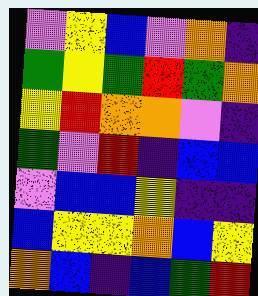[["violet", "yellow", "blue", "violet", "orange", "indigo"], ["green", "yellow", "green", "red", "green", "orange"], ["yellow", "red", "orange", "orange", "violet", "indigo"], ["green", "violet", "red", "indigo", "blue", "blue"], ["violet", "blue", "blue", "yellow", "indigo", "indigo"], ["blue", "yellow", "yellow", "orange", "blue", "yellow"], ["orange", "blue", "indigo", "blue", "green", "red"]]